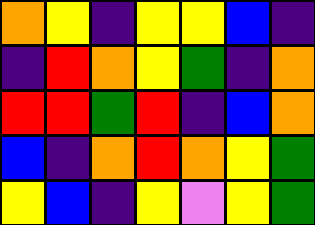[["orange", "yellow", "indigo", "yellow", "yellow", "blue", "indigo"], ["indigo", "red", "orange", "yellow", "green", "indigo", "orange"], ["red", "red", "green", "red", "indigo", "blue", "orange"], ["blue", "indigo", "orange", "red", "orange", "yellow", "green"], ["yellow", "blue", "indigo", "yellow", "violet", "yellow", "green"]]